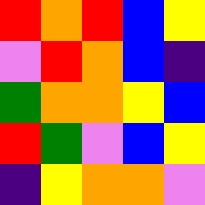[["red", "orange", "red", "blue", "yellow"], ["violet", "red", "orange", "blue", "indigo"], ["green", "orange", "orange", "yellow", "blue"], ["red", "green", "violet", "blue", "yellow"], ["indigo", "yellow", "orange", "orange", "violet"]]